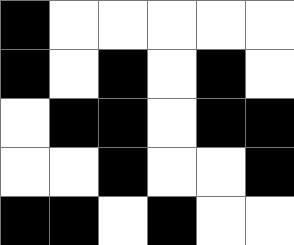[["black", "white", "white", "white", "white", "white"], ["black", "white", "black", "white", "black", "white"], ["white", "black", "black", "white", "black", "black"], ["white", "white", "black", "white", "white", "black"], ["black", "black", "white", "black", "white", "white"]]